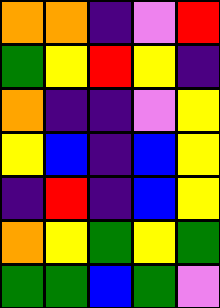[["orange", "orange", "indigo", "violet", "red"], ["green", "yellow", "red", "yellow", "indigo"], ["orange", "indigo", "indigo", "violet", "yellow"], ["yellow", "blue", "indigo", "blue", "yellow"], ["indigo", "red", "indigo", "blue", "yellow"], ["orange", "yellow", "green", "yellow", "green"], ["green", "green", "blue", "green", "violet"]]